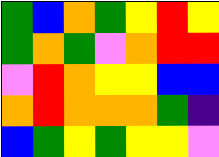[["green", "blue", "orange", "green", "yellow", "red", "yellow"], ["green", "orange", "green", "violet", "orange", "red", "red"], ["violet", "red", "orange", "yellow", "yellow", "blue", "blue"], ["orange", "red", "orange", "orange", "orange", "green", "indigo"], ["blue", "green", "yellow", "green", "yellow", "yellow", "violet"]]